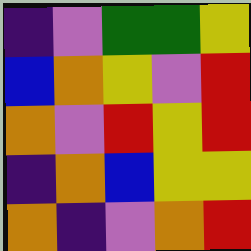[["indigo", "violet", "green", "green", "yellow"], ["blue", "orange", "yellow", "violet", "red"], ["orange", "violet", "red", "yellow", "red"], ["indigo", "orange", "blue", "yellow", "yellow"], ["orange", "indigo", "violet", "orange", "red"]]